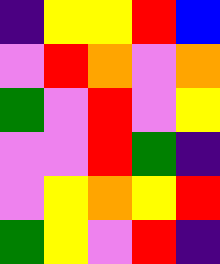[["indigo", "yellow", "yellow", "red", "blue"], ["violet", "red", "orange", "violet", "orange"], ["green", "violet", "red", "violet", "yellow"], ["violet", "violet", "red", "green", "indigo"], ["violet", "yellow", "orange", "yellow", "red"], ["green", "yellow", "violet", "red", "indigo"]]